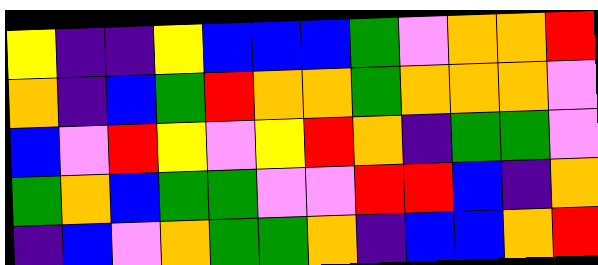[["yellow", "indigo", "indigo", "yellow", "blue", "blue", "blue", "green", "violet", "orange", "orange", "red"], ["orange", "indigo", "blue", "green", "red", "orange", "orange", "green", "orange", "orange", "orange", "violet"], ["blue", "violet", "red", "yellow", "violet", "yellow", "red", "orange", "indigo", "green", "green", "violet"], ["green", "orange", "blue", "green", "green", "violet", "violet", "red", "red", "blue", "indigo", "orange"], ["indigo", "blue", "violet", "orange", "green", "green", "orange", "indigo", "blue", "blue", "orange", "red"]]